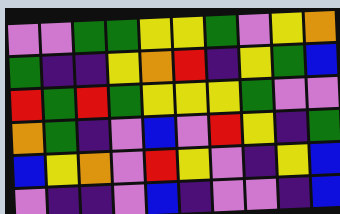[["violet", "violet", "green", "green", "yellow", "yellow", "green", "violet", "yellow", "orange"], ["green", "indigo", "indigo", "yellow", "orange", "red", "indigo", "yellow", "green", "blue"], ["red", "green", "red", "green", "yellow", "yellow", "yellow", "green", "violet", "violet"], ["orange", "green", "indigo", "violet", "blue", "violet", "red", "yellow", "indigo", "green"], ["blue", "yellow", "orange", "violet", "red", "yellow", "violet", "indigo", "yellow", "blue"], ["violet", "indigo", "indigo", "violet", "blue", "indigo", "violet", "violet", "indigo", "blue"]]